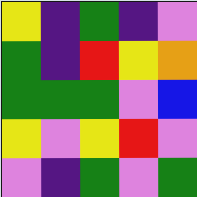[["yellow", "indigo", "green", "indigo", "violet"], ["green", "indigo", "red", "yellow", "orange"], ["green", "green", "green", "violet", "blue"], ["yellow", "violet", "yellow", "red", "violet"], ["violet", "indigo", "green", "violet", "green"]]